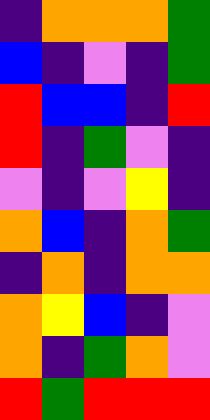[["indigo", "orange", "orange", "orange", "green"], ["blue", "indigo", "violet", "indigo", "green"], ["red", "blue", "blue", "indigo", "red"], ["red", "indigo", "green", "violet", "indigo"], ["violet", "indigo", "violet", "yellow", "indigo"], ["orange", "blue", "indigo", "orange", "green"], ["indigo", "orange", "indigo", "orange", "orange"], ["orange", "yellow", "blue", "indigo", "violet"], ["orange", "indigo", "green", "orange", "violet"], ["red", "green", "red", "red", "red"]]